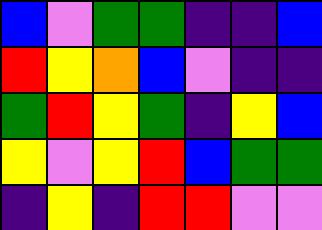[["blue", "violet", "green", "green", "indigo", "indigo", "blue"], ["red", "yellow", "orange", "blue", "violet", "indigo", "indigo"], ["green", "red", "yellow", "green", "indigo", "yellow", "blue"], ["yellow", "violet", "yellow", "red", "blue", "green", "green"], ["indigo", "yellow", "indigo", "red", "red", "violet", "violet"]]